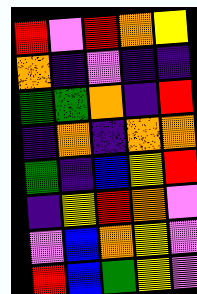[["red", "violet", "red", "orange", "yellow"], ["orange", "indigo", "violet", "indigo", "indigo"], ["green", "green", "orange", "indigo", "red"], ["indigo", "orange", "indigo", "orange", "orange"], ["green", "indigo", "blue", "yellow", "red"], ["indigo", "yellow", "red", "orange", "violet"], ["violet", "blue", "orange", "yellow", "violet"], ["red", "blue", "green", "yellow", "violet"]]